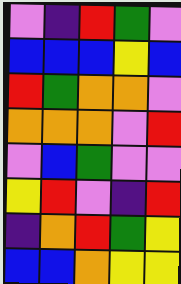[["violet", "indigo", "red", "green", "violet"], ["blue", "blue", "blue", "yellow", "blue"], ["red", "green", "orange", "orange", "violet"], ["orange", "orange", "orange", "violet", "red"], ["violet", "blue", "green", "violet", "violet"], ["yellow", "red", "violet", "indigo", "red"], ["indigo", "orange", "red", "green", "yellow"], ["blue", "blue", "orange", "yellow", "yellow"]]